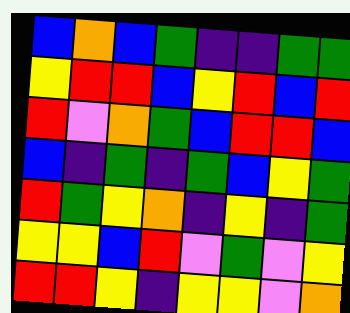[["blue", "orange", "blue", "green", "indigo", "indigo", "green", "green"], ["yellow", "red", "red", "blue", "yellow", "red", "blue", "red"], ["red", "violet", "orange", "green", "blue", "red", "red", "blue"], ["blue", "indigo", "green", "indigo", "green", "blue", "yellow", "green"], ["red", "green", "yellow", "orange", "indigo", "yellow", "indigo", "green"], ["yellow", "yellow", "blue", "red", "violet", "green", "violet", "yellow"], ["red", "red", "yellow", "indigo", "yellow", "yellow", "violet", "orange"]]